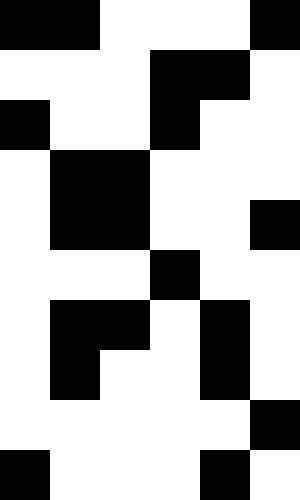[["black", "black", "white", "white", "white", "black"], ["white", "white", "white", "black", "black", "white"], ["black", "white", "white", "black", "white", "white"], ["white", "black", "black", "white", "white", "white"], ["white", "black", "black", "white", "white", "black"], ["white", "white", "white", "black", "white", "white"], ["white", "black", "black", "white", "black", "white"], ["white", "black", "white", "white", "black", "white"], ["white", "white", "white", "white", "white", "black"], ["black", "white", "white", "white", "black", "white"]]